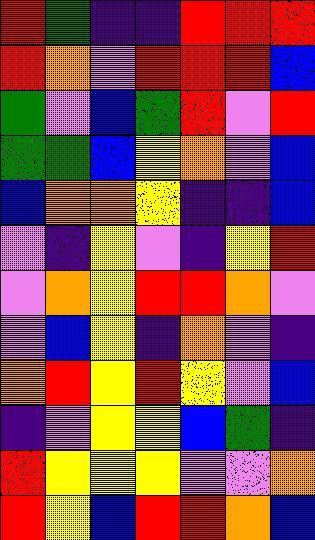[["red", "green", "indigo", "indigo", "red", "red", "red"], ["red", "orange", "violet", "red", "red", "red", "blue"], ["green", "violet", "blue", "green", "red", "violet", "red"], ["green", "green", "blue", "yellow", "orange", "violet", "blue"], ["blue", "orange", "orange", "yellow", "indigo", "indigo", "blue"], ["violet", "indigo", "yellow", "violet", "indigo", "yellow", "red"], ["violet", "orange", "yellow", "red", "red", "orange", "violet"], ["violet", "blue", "yellow", "indigo", "orange", "violet", "indigo"], ["orange", "red", "yellow", "red", "yellow", "violet", "blue"], ["indigo", "violet", "yellow", "yellow", "blue", "green", "indigo"], ["red", "yellow", "yellow", "yellow", "violet", "violet", "orange"], ["red", "yellow", "blue", "red", "red", "orange", "blue"]]